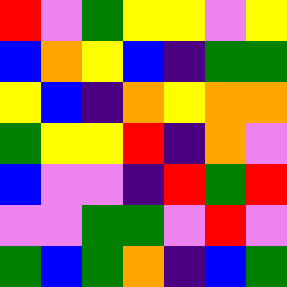[["red", "violet", "green", "yellow", "yellow", "violet", "yellow"], ["blue", "orange", "yellow", "blue", "indigo", "green", "green"], ["yellow", "blue", "indigo", "orange", "yellow", "orange", "orange"], ["green", "yellow", "yellow", "red", "indigo", "orange", "violet"], ["blue", "violet", "violet", "indigo", "red", "green", "red"], ["violet", "violet", "green", "green", "violet", "red", "violet"], ["green", "blue", "green", "orange", "indigo", "blue", "green"]]